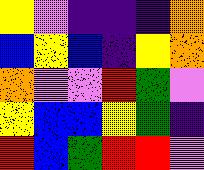[["yellow", "violet", "indigo", "indigo", "indigo", "orange"], ["blue", "yellow", "blue", "indigo", "yellow", "orange"], ["orange", "violet", "violet", "red", "green", "violet"], ["yellow", "blue", "blue", "yellow", "green", "indigo"], ["red", "blue", "green", "red", "red", "violet"]]